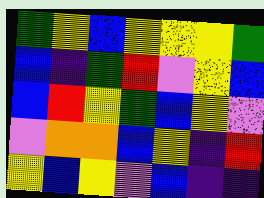[["green", "yellow", "blue", "yellow", "yellow", "yellow", "green"], ["blue", "indigo", "green", "red", "violet", "yellow", "blue"], ["blue", "red", "yellow", "green", "blue", "yellow", "violet"], ["violet", "orange", "orange", "blue", "yellow", "indigo", "red"], ["yellow", "blue", "yellow", "violet", "blue", "indigo", "indigo"]]